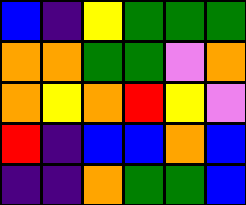[["blue", "indigo", "yellow", "green", "green", "green"], ["orange", "orange", "green", "green", "violet", "orange"], ["orange", "yellow", "orange", "red", "yellow", "violet"], ["red", "indigo", "blue", "blue", "orange", "blue"], ["indigo", "indigo", "orange", "green", "green", "blue"]]